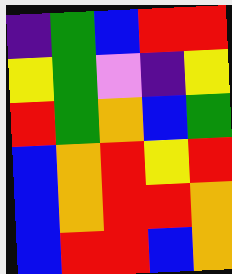[["indigo", "green", "blue", "red", "red"], ["yellow", "green", "violet", "indigo", "yellow"], ["red", "green", "orange", "blue", "green"], ["blue", "orange", "red", "yellow", "red"], ["blue", "orange", "red", "red", "orange"], ["blue", "red", "red", "blue", "orange"]]